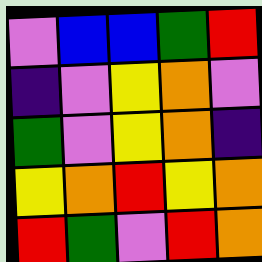[["violet", "blue", "blue", "green", "red"], ["indigo", "violet", "yellow", "orange", "violet"], ["green", "violet", "yellow", "orange", "indigo"], ["yellow", "orange", "red", "yellow", "orange"], ["red", "green", "violet", "red", "orange"]]